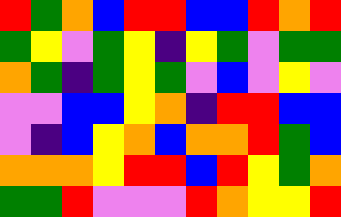[["red", "green", "orange", "blue", "red", "red", "blue", "blue", "red", "orange", "red"], ["green", "yellow", "violet", "green", "yellow", "indigo", "yellow", "green", "violet", "green", "green"], ["orange", "green", "indigo", "green", "yellow", "green", "violet", "blue", "violet", "yellow", "violet"], ["violet", "violet", "blue", "blue", "yellow", "orange", "indigo", "red", "red", "blue", "blue"], ["violet", "indigo", "blue", "yellow", "orange", "blue", "orange", "orange", "red", "green", "blue"], ["orange", "orange", "orange", "yellow", "red", "red", "blue", "red", "yellow", "green", "orange"], ["green", "green", "red", "violet", "violet", "violet", "red", "orange", "yellow", "yellow", "red"]]